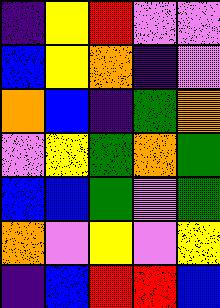[["indigo", "yellow", "red", "violet", "violet"], ["blue", "yellow", "orange", "indigo", "violet"], ["orange", "blue", "indigo", "green", "orange"], ["violet", "yellow", "green", "orange", "green"], ["blue", "blue", "green", "violet", "green"], ["orange", "violet", "yellow", "violet", "yellow"], ["indigo", "blue", "red", "red", "blue"]]